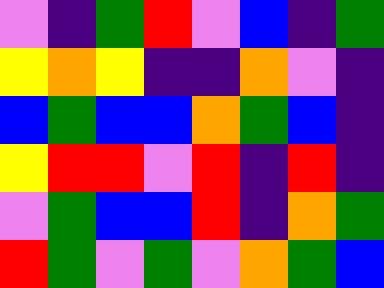[["violet", "indigo", "green", "red", "violet", "blue", "indigo", "green"], ["yellow", "orange", "yellow", "indigo", "indigo", "orange", "violet", "indigo"], ["blue", "green", "blue", "blue", "orange", "green", "blue", "indigo"], ["yellow", "red", "red", "violet", "red", "indigo", "red", "indigo"], ["violet", "green", "blue", "blue", "red", "indigo", "orange", "green"], ["red", "green", "violet", "green", "violet", "orange", "green", "blue"]]